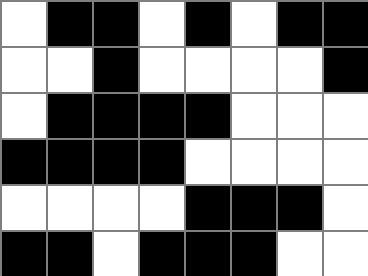[["white", "black", "black", "white", "black", "white", "black", "black"], ["white", "white", "black", "white", "white", "white", "white", "black"], ["white", "black", "black", "black", "black", "white", "white", "white"], ["black", "black", "black", "black", "white", "white", "white", "white"], ["white", "white", "white", "white", "black", "black", "black", "white"], ["black", "black", "white", "black", "black", "black", "white", "white"]]